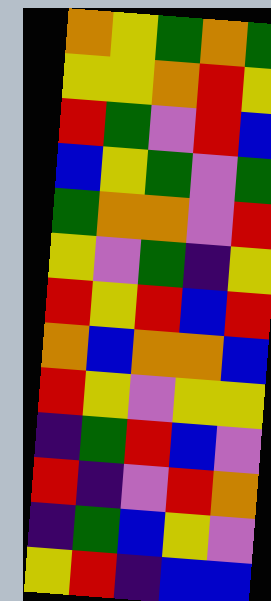[["orange", "yellow", "green", "orange", "green"], ["yellow", "yellow", "orange", "red", "yellow"], ["red", "green", "violet", "red", "blue"], ["blue", "yellow", "green", "violet", "green"], ["green", "orange", "orange", "violet", "red"], ["yellow", "violet", "green", "indigo", "yellow"], ["red", "yellow", "red", "blue", "red"], ["orange", "blue", "orange", "orange", "blue"], ["red", "yellow", "violet", "yellow", "yellow"], ["indigo", "green", "red", "blue", "violet"], ["red", "indigo", "violet", "red", "orange"], ["indigo", "green", "blue", "yellow", "violet"], ["yellow", "red", "indigo", "blue", "blue"]]